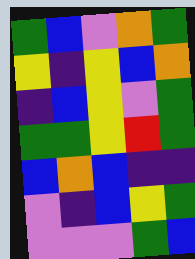[["green", "blue", "violet", "orange", "green"], ["yellow", "indigo", "yellow", "blue", "orange"], ["indigo", "blue", "yellow", "violet", "green"], ["green", "green", "yellow", "red", "green"], ["blue", "orange", "blue", "indigo", "indigo"], ["violet", "indigo", "blue", "yellow", "green"], ["violet", "violet", "violet", "green", "blue"]]